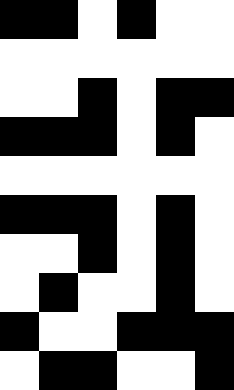[["black", "black", "white", "black", "white", "white"], ["white", "white", "white", "white", "white", "white"], ["white", "white", "black", "white", "black", "black"], ["black", "black", "black", "white", "black", "white"], ["white", "white", "white", "white", "white", "white"], ["black", "black", "black", "white", "black", "white"], ["white", "white", "black", "white", "black", "white"], ["white", "black", "white", "white", "black", "white"], ["black", "white", "white", "black", "black", "black"], ["white", "black", "black", "white", "white", "black"]]